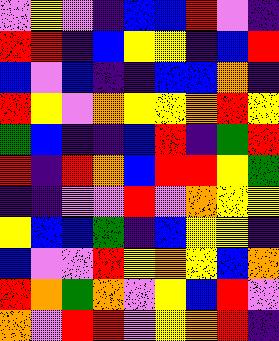[["violet", "yellow", "violet", "indigo", "blue", "blue", "red", "violet", "indigo"], ["red", "red", "indigo", "blue", "yellow", "yellow", "indigo", "blue", "red"], ["blue", "violet", "blue", "indigo", "indigo", "blue", "blue", "orange", "indigo"], ["red", "yellow", "violet", "orange", "yellow", "yellow", "orange", "red", "yellow"], ["green", "blue", "indigo", "indigo", "blue", "red", "indigo", "green", "red"], ["red", "indigo", "red", "orange", "blue", "red", "red", "yellow", "green"], ["indigo", "indigo", "violet", "violet", "red", "violet", "orange", "yellow", "yellow"], ["yellow", "blue", "blue", "green", "indigo", "blue", "yellow", "yellow", "indigo"], ["blue", "violet", "violet", "red", "yellow", "orange", "yellow", "blue", "orange"], ["red", "orange", "green", "orange", "violet", "yellow", "blue", "red", "violet"], ["orange", "violet", "red", "red", "violet", "yellow", "orange", "red", "indigo"]]